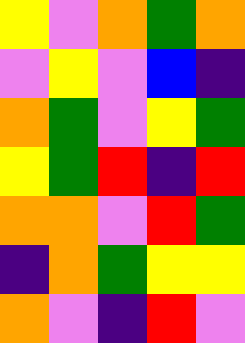[["yellow", "violet", "orange", "green", "orange"], ["violet", "yellow", "violet", "blue", "indigo"], ["orange", "green", "violet", "yellow", "green"], ["yellow", "green", "red", "indigo", "red"], ["orange", "orange", "violet", "red", "green"], ["indigo", "orange", "green", "yellow", "yellow"], ["orange", "violet", "indigo", "red", "violet"]]